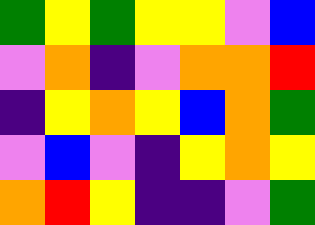[["green", "yellow", "green", "yellow", "yellow", "violet", "blue"], ["violet", "orange", "indigo", "violet", "orange", "orange", "red"], ["indigo", "yellow", "orange", "yellow", "blue", "orange", "green"], ["violet", "blue", "violet", "indigo", "yellow", "orange", "yellow"], ["orange", "red", "yellow", "indigo", "indigo", "violet", "green"]]